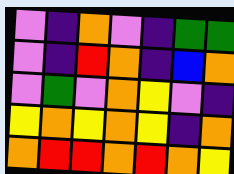[["violet", "indigo", "orange", "violet", "indigo", "green", "green"], ["violet", "indigo", "red", "orange", "indigo", "blue", "orange"], ["violet", "green", "violet", "orange", "yellow", "violet", "indigo"], ["yellow", "orange", "yellow", "orange", "yellow", "indigo", "orange"], ["orange", "red", "red", "orange", "red", "orange", "yellow"]]